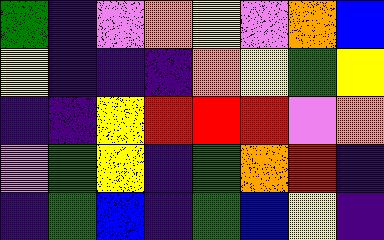[["green", "indigo", "violet", "orange", "yellow", "violet", "orange", "blue"], ["yellow", "indigo", "indigo", "indigo", "orange", "yellow", "green", "yellow"], ["indigo", "indigo", "yellow", "red", "red", "red", "violet", "orange"], ["violet", "green", "yellow", "indigo", "green", "orange", "red", "indigo"], ["indigo", "green", "blue", "indigo", "green", "blue", "yellow", "indigo"]]